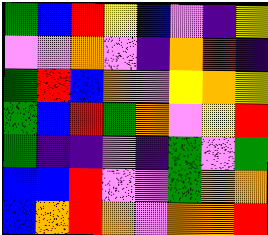[["green", "blue", "red", "yellow", "blue", "violet", "indigo", "yellow"], ["violet", "violet", "orange", "violet", "indigo", "orange", "red", "indigo"], ["green", "red", "blue", "orange", "violet", "yellow", "orange", "yellow"], ["green", "blue", "red", "green", "orange", "violet", "yellow", "red"], ["green", "indigo", "indigo", "violet", "indigo", "green", "violet", "green"], ["blue", "blue", "red", "violet", "violet", "green", "orange", "orange"], ["blue", "orange", "red", "orange", "violet", "orange", "orange", "red"]]